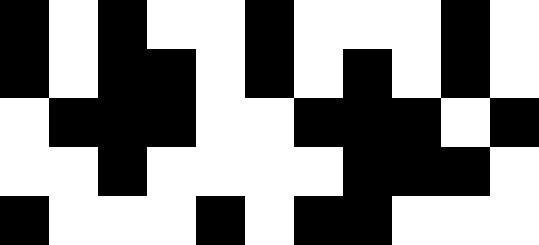[["black", "white", "black", "white", "white", "black", "white", "white", "white", "black", "white"], ["black", "white", "black", "black", "white", "black", "white", "black", "white", "black", "white"], ["white", "black", "black", "black", "white", "white", "black", "black", "black", "white", "black"], ["white", "white", "black", "white", "white", "white", "white", "black", "black", "black", "white"], ["black", "white", "white", "white", "black", "white", "black", "black", "white", "white", "white"]]